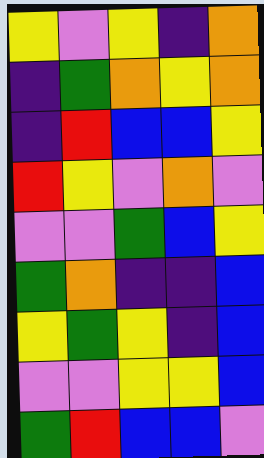[["yellow", "violet", "yellow", "indigo", "orange"], ["indigo", "green", "orange", "yellow", "orange"], ["indigo", "red", "blue", "blue", "yellow"], ["red", "yellow", "violet", "orange", "violet"], ["violet", "violet", "green", "blue", "yellow"], ["green", "orange", "indigo", "indigo", "blue"], ["yellow", "green", "yellow", "indigo", "blue"], ["violet", "violet", "yellow", "yellow", "blue"], ["green", "red", "blue", "blue", "violet"]]